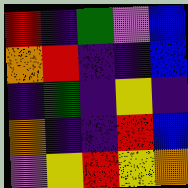[["red", "indigo", "green", "violet", "blue"], ["orange", "red", "indigo", "indigo", "blue"], ["indigo", "green", "indigo", "yellow", "indigo"], ["orange", "indigo", "indigo", "red", "blue"], ["violet", "yellow", "red", "yellow", "orange"]]